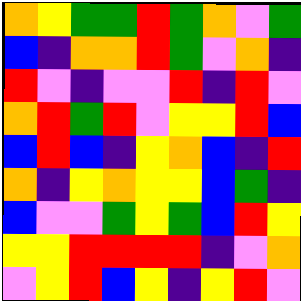[["orange", "yellow", "green", "green", "red", "green", "orange", "violet", "green"], ["blue", "indigo", "orange", "orange", "red", "green", "violet", "orange", "indigo"], ["red", "violet", "indigo", "violet", "violet", "red", "indigo", "red", "violet"], ["orange", "red", "green", "red", "violet", "yellow", "yellow", "red", "blue"], ["blue", "red", "blue", "indigo", "yellow", "orange", "blue", "indigo", "red"], ["orange", "indigo", "yellow", "orange", "yellow", "yellow", "blue", "green", "indigo"], ["blue", "violet", "violet", "green", "yellow", "green", "blue", "red", "yellow"], ["yellow", "yellow", "red", "red", "red", "red", "indigo", "violet", "orange"], ["violet", "yellow", "red", "blue", "yellow", "indigo", "yellow", "red", "violet"]]